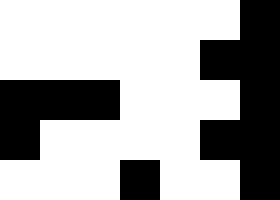[["white", "white", "white", "white", "white", "white", "black"], ["white", "white", "white", "white", "white", "black", "black"], ["black", "black", "black", "white", "white", "white", "black"], ["black", "white", "white", "white", "white", "black", "black"], ["white", "white", "white", "black", "white", "white", "black"]]